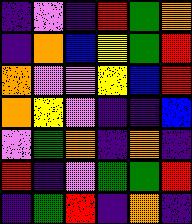[["indigo", "violet", "indigo", "red", "green", "orange"], ["indigo", "orange", "blue", "yellow", "green", "red"], ["orange", "violet", "violet", "yellow", "blue", "red"], ["orange", "yellow", "violet", "indigo", "indigo", "blue"], ["violet", "green", "orange", "indigo", "orange", "indigo"], ["red", "indigo", "violet", "green", "green", "red"], ["indigo", "green", "red", "indigo", "orange", "indigo"]]